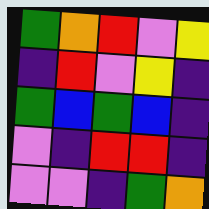[["green", "orange", "red", "violet", "yellow"], ["indigo", "red", "violet", "yellow", "indigo"], ["green", "blue", "green", "blue", "indigo"], ["violet", "indigo", "red", "red", "indigo"], ["violet", "violet", "indigo", "green", "orange"]]